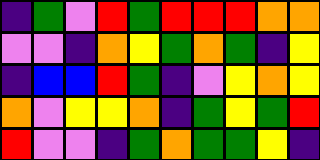[["indigo", "green", "violet", "red", "green", "red", "red", "red", "orange", "orange"], ["violet", "violet", "indigo", "orange", "yellow", "green", "orange", "green", "indigo", "yellow"], ["indigo", "blue", "blue", "red", "green", "indigo", "violet", "yellow", "orange", "yellow"], ["orange", "violet", "yellow", "yellow", "orange", "indigo", "green", "yellow", "green", "red"], ["red", "violet", "violet", "indigo", "green", "orange", "green", "green", "yellow", "indigo"]]